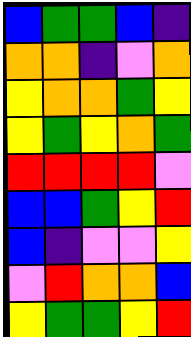[["blue", "green", "green", "blue", "indigo"], ["orange", "orange", "indigo", "violet", "orange"], ["yellow", "orange", "orange", "green", "yellow"], ["yellow", "green", "yellow", "orange", "green"], ["red", "red", "red", "red", "violet"], ["blue", "blue", "green", "yellow", "red"], ["blue", "indigo", "violet", "violet", "yellow"], ["violet", "red", "orange", "orange", "blue"], ["yellow", "green", "green", "yellow", "red"]]